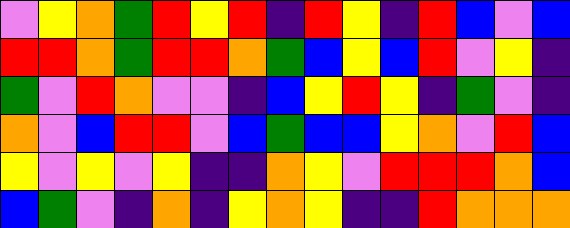[["violet", "yellow", "orange", "green", "red", "yellow", "red", "indigo", "red", "yellow", "indigo", "red", "blue", "violet", "blue"], ["red", "red", "orange", "green", "red", "red", "orange", "green", "blue", "yellow", "blue", "red", "violet", "yellow", "indigo"], ["green", "violet", "red", "orange", "violet", "violet", "indigo", "blue", "yellow", "red", "yellow", "indigo", "green", "violet", "indigo"], ["orange", "violet", "blue", "red", "red", "violet", "blue", "green", "blue", "blue", "yellow", "orange", "violet", "red", "blue"], ["yellow", "violet", "yellow", "violet", "yellow", "indigo", "indigo", "orange", "yellow", "violet", "red", "red", "red", "orange", "blue"], ["blue", "green", "violet", "indigo", "orange", "indigo", "yellow", "orange", "yellow", "indigo", "indigo", "red", "orange", "orange", "orange"]]